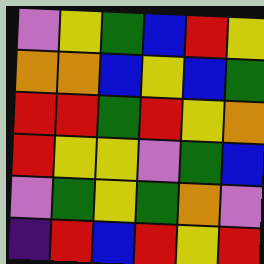[["violet", "yellow", "green", "blue", "red", "yellow"], ["orange", "orange", "blue", "yellow", "blue", "green"], ["red", "red", "green", "red", "yellow", "orange"], ["red", "yellow", "yellow", "violet", "green", "blue"], ["violet", "green", "yellow", "green", "orange", "violet"], ["indigo", "red", "blue", "red", "yellow", "red"]]